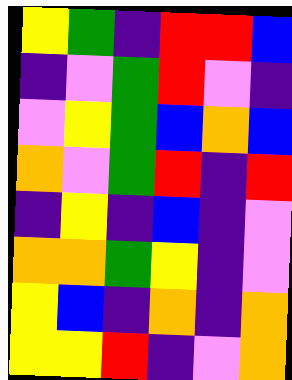[["yellow", "green", "indigo", "red", "red", "blue"], ["indigo", "violet", "green", "red", "violet", "indigo"], ["violet", "yellow", "green", "blue", "orange", "blue"], ["orange", "violet", "green", "red", "indigo", "red"], ["indigo", "yellow", "indigo", "blue", "indigo", "violet"], ["orange", "orange", "green", "yellow", "indigo", "violet"], ["yellow", "blue", "indigo", "orange", "indigo", "orange"], ["yellow", "yellow", "red", "indigo", "violet", "orange"]]